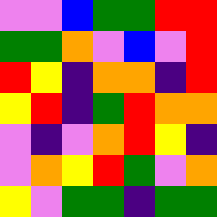[["violet", "violet", "blue", "green", "green", "red", "red"], ["green", "green", "orange", "violet", "blue", "violet", "red"], ["red", "yellow", "indigo", "orange", "orange", "indigo", "red"], ["yellow", "red", "indigo", "green", "red", "orange", "orange"], ["violet", "indigo", "violet", "orange", "red", "yellow", "indigo"], ["violet", "orange", "yellow", "red", "green", "violet", "orange"], ["yellow", "violet", "green", "green", "indigo", "green", "green"]]